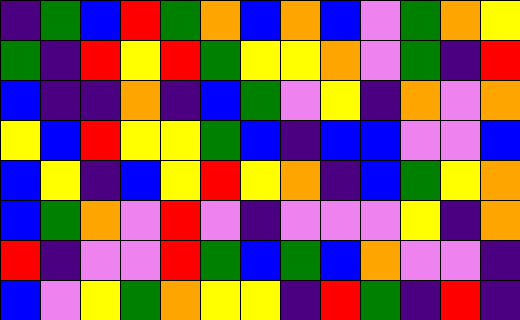[["indigo", "green", "blue", "red", "green", "orange", "blue", "orange", "blue", "violet", "green", "orange", "yellow"], ["green", "indigo", "red", "yellow", "red", "green", "yellow", "yellow", "orange", "violet", "green", "indigo", "red"], ["blue", "indigo", "indigo", "orange", "indigo", "blue", "green", "violet", "yellow", "indigo", "orange", "violet", "orange"], ["yellow", "blue", "red", "yellow", "yellow", "green", "blue", "indigo", "blue", "blue", "violet", "violet", "blue"], ["blue", "yellow", "indigo", "blue", "yellow", "red", "yellow", "orange", "indigo", "blue", "green", "yellow", "orange"], ["blue", "green", "orange", "violet", "red", "violet", "indigo", "violet", "violet", "violet", "yellow", "indigo", "orange"], ["red", "indigo", "violet", "violet", "red", "green", "blue", "green", "blue", "orange", "violet", "violet", "indigo"], ["blue", "violet", "yellow", "green", "orange", "yellow", "yellow", "indigo", "red", "green", "indigo", "red", "indigo"]]